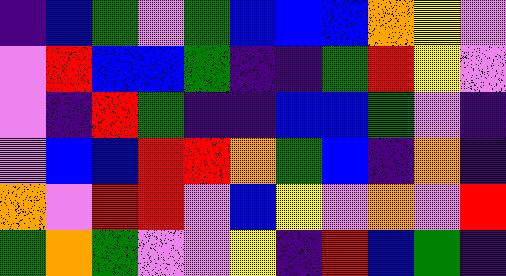[["indigo", "blue", "green", "violet", "green", "blue", "blue", "blue", "orange", "yellow", "violet"], ["violet", "red", "blue", "blue", "green", "indigo", "indigo", "green", "red", "yellow", "violet"], ["violet", "indigo", "red", "green", "indigo", "indigo", "blue", "blue", "green", "violet", "indigo"], ["violet", "blue", "blue", "red", "red", "orange", "green", "blue", "indigo", "orange", "indigo"], ["orange", "violet", "red", "red", "violet", "blue", "yellow", "violet", "orange", "violet", "red"], ["green", "orange", "green", "violet", "violet", "yellow", "indigo", "red", "blue", "green", "indigo"]]